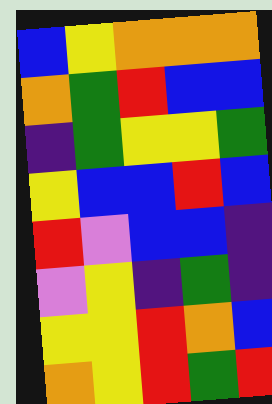[["blue", "yellow", "orange", "orange", "orange"], ["orange", "green", "red", "blue", "blue"], ["indigo", "green", "yellow", "yellow", "green"], ["yellow", "blue", "blue", "red", "blue"], ["red", "violet", "blue", "blue", "indigo"], ["violet", "yellow", "indigo", "green", "indigo"], ["yellow", "yellow", "red", "orange", "blue"], ["orange", "yellow", "red", "green", "red"]]